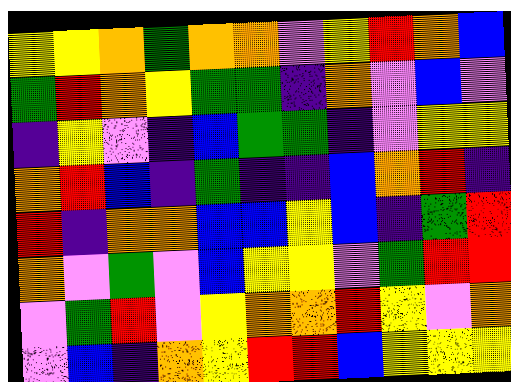[["yellow", "yellow", "orange", "green", "orange", "orange", "violet", "yellow", "red", "orange", "blue"], ["green", "red", "orange", "yellow", "green", "green", "indigo", "orange", "violet", "blue", "violet"], ["indigo", "yellow", "violet", "indigo", "blue", "green", "green", "indigo", "violet", "yellow", "yellow"], ["orange", "red", "blue", "indigo", "green", "indigo", "indigo", "blue", "orange", "red", "indigo"], ["red", "indigo", "orange", "orange", "blue", "blue", "yellow", "blue", "indigo", "green", "red"], ["orange", "violet", "green", "violet", "blue", "yellow", "yellow", "violet", "green", "red", "red"], ["violet", "green", "red", "violet", "yellow", "orange", "orange", "red", "yellow", "violet", "orange"], ["violet", "blue", "indigo", "orange", "yellow", "red", "red", "blue", "yellow", "yellow", "yellow"]]